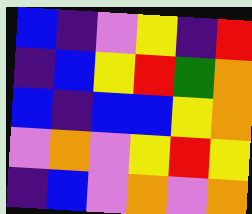[["blue", "indigo", "violet", "yellow", "indigo", "red"], ["indigo", "blue", "yellow", "red", "green", "orange"], ["blue", "indigo", "blue", "blue", "yellow", "orange"], ["violet", "orange", "violet", "yellow", "red", "yellow"], ["indigo", "blue", "violet", "orange", "violet", "orange"]]